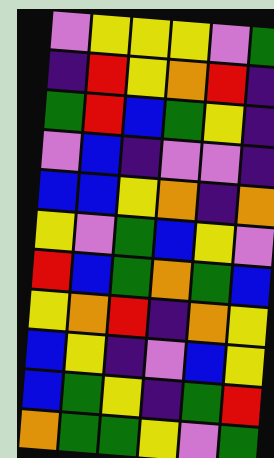[["violet", "yellow", "yellow", "yellow", "violet", "green"], ["indigo", "red", "yellow", "orange", "red", "indigo"], ["green", "red", "blue", "green", "yellow", "indigo"], ["violet", "blue", "indigo", "violet", "violet", "indigo"], ["blue", "blue", "yellow", "orange", "indigo", "orange"], ["yellow", "violet", "green", "blue", "yellow", "violet"], ["red", "blue", "green", "orange", "green", "blue"], ["yellow", "orange", "red", "indigo", "orange", "yellow"], ["blue", "yellow", "indigo", "violet", "blue", "yellow"], ["blue", "green", "yellow", "indigo", "green", "red"], ["orange", "green", "green", "yellow", "violet", "green"]]